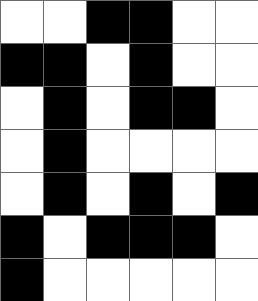[["white", "white", "black", "black", "white", "white"], ["black", "black", "white", "black", "white", "white"], ["white", "black", "white", "black", "black", "white"], ["white", "black", "white", "white", "white", "white"], ["white", "black", "white", "black", "white", "black"], ["black", "white", "black", "black", "black", "white"], ["black", "white", "white", "white", "white", "white"]]